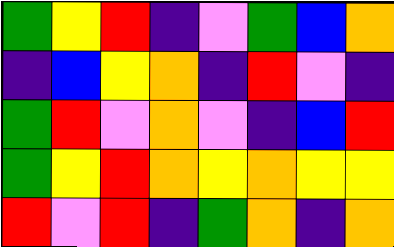[["green", "yellow", "red", "indigo", "violet", "green", "blue", "orange"], ["indigo", "blue", "yellow", "orange", "indigo", "red", "violet", "indigo"], ["green", "red", "violet", "orange", "violet", "indigo", "blue", "red"], ["green", "yellow", "red", "orange", "yellow", "orange", "yellow", "yellow"], ["red", "violet", "red", "indigo", "green", "orange", "indigo", "orange"]]